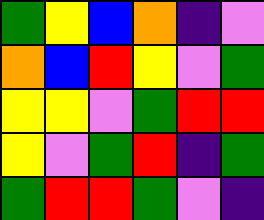[["green", "yellow", "blue", "orange", "indigo", "violet"], ["orange", "blue", "red", "yellow", "violet", "green"], ["yellow", "yellow", "violet", "green", "red", "red"], ["yellow", "violet", "green", "red", "indigo", "green"], ["green", "red", "red", "green", "violet", "indigo"]]